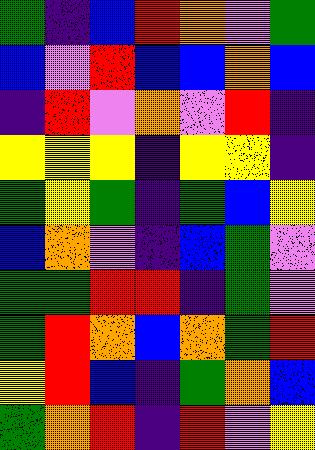[["green", "indigo", "blue", "red", "orange", "violet", "green"], ["blue", "violet", "red", "blue", "blue", "orange", "blue"], ["indigo", "red", "violet", "orange", "violet", "red", "indigo"], ["yellow", "yellow", "yellow", "indigo", "yellow", "yellow", "indigo"], ["green", "yellow", "green", "indigo", "green", "blue", "yellow"], ["blue", "orange", "violet", "indigo", "blue", "green", "violet"], ["green", "green", "red", "red", "indigo", "green", "violet"], ["green", "red", "orange", "blue", "orange", "green", "red"], ["yellow", "red", "blue", "indigo", "green", "orange", "blue"], ["green", "orange", "red", "indigo", "red", "violet", "yellow"]]